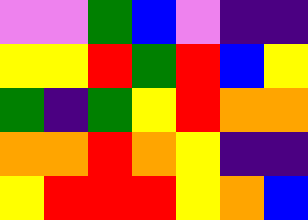[["violet", "violet", "green", "blue", "violet", "indigo", "indigo"], ["yellow", "yellow", "red", "green", "red", "blue", "yellow"], ["green", "indigo", "green", "yellow", "red", "orange", "orange"], ["orange", "orange", "red", "orange", "yellow", "indigo", "indigo"], ["yellow", "red", "red", "red", "yellow", "orange", "blue"]]